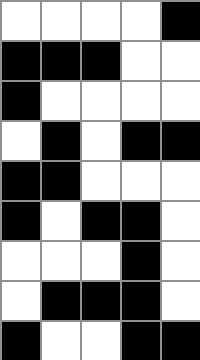[["white", "white", "white", "white", "black"], ["black", "black", "black", "white", "white"], ["black", "white", "white", "white", "white"], ["white", "black", "white", "black", "black"], ["black", "black", "white", "white", "white"], ["black", "white", "black", "black", "white"], ["white", "white", "white", "black", "white"], ["white", "black", "black", "black", "white"], ["black", "white", "white", "black", "black"]]